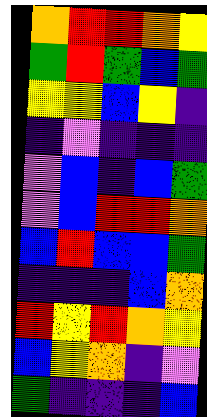[["orange", "red", "red", "orange", "yellow"], ["green", "red", "green", "blue", "green"], ["yellow", "yellow", "blue", "yellow", "indigo"], ["indigo", "violet", "indigo", "indigo", "indigo"], ["violet", "blue", "indigo", "blue", "green"], ["violet", "blue", "red", "red", "orange"], ["blue", "red", "blue", "blue", "green"], ["indigo", "indigo", "indigo", "blue", "orange"], ["red", "yellow", "red", "orange", "yellow"], ["blue", "yellow", "orange", "indigo", "violet"], ["green", "indigo", "indigo", "indigo", "blue"]]